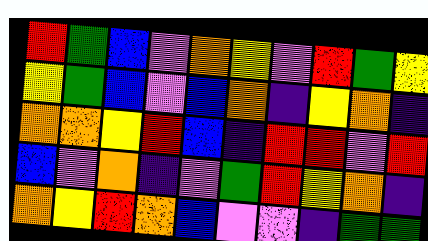[["red", "green", "blue", "violet", "orange", "yellow", "violet", "red", "green", "yellow"], ["yellow", "green", "blue", "violet", "blue", "orange", "indigo", "yellow", "orange", "indigo"], ["orange", "orange", "yellow", "red", "blue", "indigo", "red", "red", "violet", "red"], ["blue", "violet", "orange", "indigo", "violet", "green", "red", "yellow", "orange", "indigo"], ["orange", "yellow", "red", "orange", "blue", "violet", "violet", "indigo", "green", "green"]]